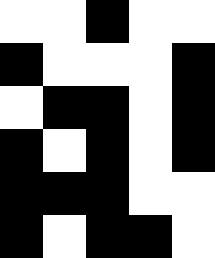[["white", "white", "black", "white", "white"], ["black", "white", "white", "white", "black"], ["white", "black", "black", "white", "black"], ["black", "white", "black", "white", "black"], ["black", "black", "black", "white", "white"], ["black", "white", "black", "black", "white"]]